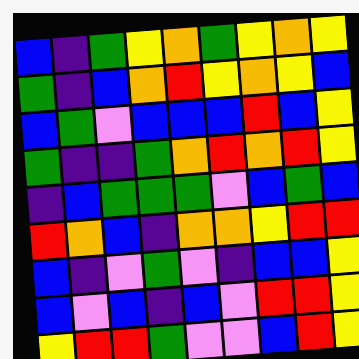[["blue", "indigo", "green", "yellow", "orange", "green", "yellow", "orange", "yellow"], ["green", "indigo", "blue", "orange", "red", "yellow", "orange", "yellow", "blue"], ["blue", "green", "violet", "blue", "blue", "blue", "red", "blue", "yellow"], ["green", "indigo", "indigo", "green", "orange", "red", "orange", "red", "yellow"], ["indigo", "blue", "green", "green", "green", "violet", "blue", "green", "blue"], ["red", "orange", "blue", "indigo", "orange", "orange", "yellow", "red", "red"], ["blue", "indigo", "violet", "green", "violet", "indigo", "blue", "blue", "yellow"], ["blue", "violet", "blue", "indigo", "blue", "violet", "red", "red", "yellow"], ["yellow", "red", "red", "green", "violet", "violet", "blue", "red", "yellow"]]